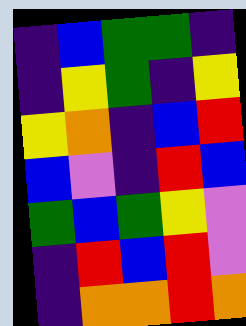[["indigo", "blue", "green", "green", "indigo"], ["indigo", "yellow", "green", "indigo", "yellow"], ["yellow", "orange", "indigo", "blue", "red"], ["blue", "violet", "indigo", "red", "blue"], ["green", "blue", "green", "yellow", "violet"], ["indigo", "red", "blue", "red", "violet"], ["indigo", "orange", "orange", "red", "orange"]]